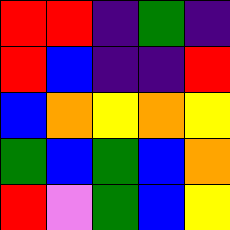[["red", "red", "indigo", "green", "indigo"], ["red", "blue", "indigo", "indigo", "red"], ["blue", "orange", "yellow", "orange", "yellow"], ["green", "blue", "green", "blue", "orange"], ["red", "violet", "green", "blue", "yellow"]]